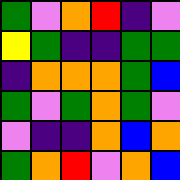[["green", "violet", "orange", "red", "indigo", "violet"], ["yellow", "green", "indigo", "indigo", "green", "green"], ["indigo", "orange", "orange", "orange", "green", "blue"], ["green", "violet", "green", "orange", "green", "violet"], ["violet", "indigo", "indigo", "orange", "blue", "orange"], ["green", "orange", "red", "violet", "orange", "blue"]]